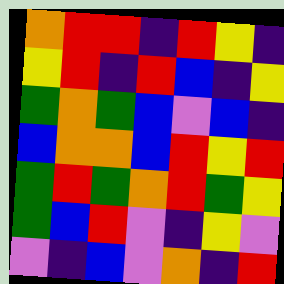[["orange", "red", "red", "indigo", "red", "yellow", "indigo"], ["yellow", "red", "indigo", "red", "blue", "indigo", "yellow"], ["green", "orange", "green", "blue", "violet", "blue", "indigo"], ["blue", "orange", "orange", "blue", "red", "yellow", "red"], ["green", "red", "green", "orange", "red", "green", "yellow"], ["green", "blue", "red", "violet", "indigo", "yellow", "violet"], ["violet", "indigo", "blue", "violet", "orange", "indigo", "red"]]